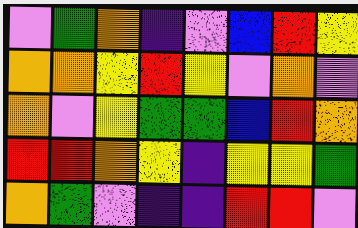[["violet", "green", "orange", "indigo", "violet", "blue", "red", "yellow"], ["orange", "orange", "yellow", "red", "yellow", "violet", "orange", "violet"], ["orange", "violet", "yellow", "green", "green", "blue", "red", "orange"], ["red", "red", "orange", "yellow", "indigo", "yellow", "yellow", "green"], ["orange", "green", "violet", "indigo", "indigo", "red", "red", "violet"]]